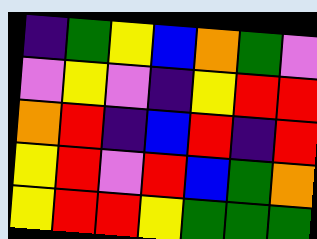[["indigo", "green", "yellow", "blue", "orange", "green", "violet"], ["violet", "yellow", "violet", "indigo", "yellow", "red", "red"], ["orange", "red", "indigo", "blue", "red", "indigo", "red"], ["yellow", "red", "violet", "red", "blue", "green", "orange"], ["yellow", "red", "red", "yellow", "green", "green", "green"]]